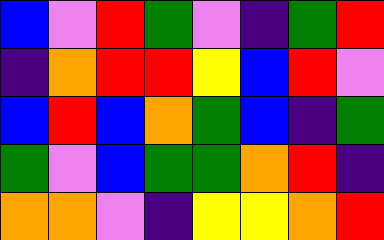[["blue", "violet", "red", "green", "violet", "indigo", "green", "red"], ["indigo", "orange", "red", "red", "yellow", "blue", "red", "violet"], ["blue", "red", "blue", "orange", "green", "blue", "indigo", "green"], ["green", "violet", "blue", "green", "green", "orange", "red", "indigo"], ["orange", "orange", "violet", "indigo", "yellow", "yellow", "orange", "red"]]